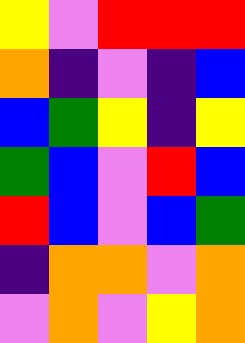[["yellow", "violet", "red", "red", "red"], ["orange", "indigo", "violet", "indigo", "blue"], ["blue", "green", "yellow", "indigo", "yellow"], ["green", "blue", "violet", "red", "blue"], ["red", "blue", "violet", "blue", "green"], ["indigo", "orange", "orange", "violet", "orange"], ["violet", "orange", "violet", "yellow", "orange"]]